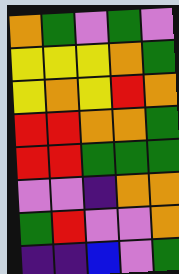[["orange", "green", "violet", "green", "violet"], ["yellow", "yellow", "yellow", "orange", "green"], ["yellow", "orange", "yellow", "red", "orange"], ["red", "red", "orange", "orange", "green"], ["red", "red", "green", "green", "green"], ["violet", "violet", "indigo", "orange", "orange"], ["green", "red", "violet", "violet", "orange"], ["indigo", "indigo", "blue", "violet", "green"]]